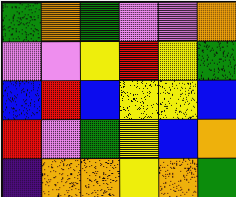[["green", "orange", "green", "violet", "violet", "orange"], ["violet", "violet", "yellow", "red", "yellow", "green"], ["blue", "red", "blue", "yellow", "yellow", "blue"], ["red", "violet", "green", "yellow", "blue", "orange"], ["indigo", "orange", "orange", "yellow", "orange", "green"]]